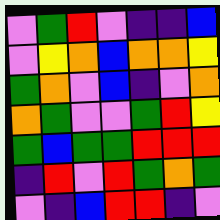[["violet", "green", "red", "violet", "indigo", "indigo", "blue"], ["violet", "yellow", "orange", "blue", "orange", "orange", "yellow"], ["green", "orange", "violet", "blue", "indigo", "violet", "orange"], ["orange", "green", "violet", "violet", "green", "red", "yellow"], ["green", "blue", "green", "green", "red", "red", "red"], ["indigo", "red", "violet", "red", "green", "orange", "green"], ["violet", "indigo", "blue", "red", "red", "indigo", "violet"]]